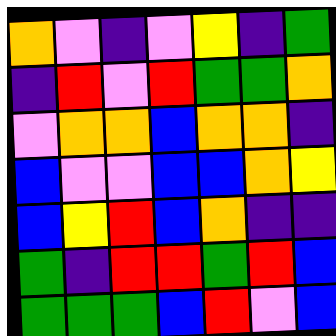[["orange", "violet", "indigo", "violet", "yellow", "indigo", "green"], ["indigo", "red", "violet", "red", "green", "green", "orange"], ["violet", "orange", "orange", "blue", "orange", "orange", "indigo"], ["blue", "violet", "violet", "blue", "blue", "orange", "yellow"], ["blue", "yellow", "red", "blue", "orange", "indigo", "indigo"], ["green", "indigo", "red", "red", "green", "red", "blue"], ["green", "green", "green", "blue", "red", "violet", "blue"]]